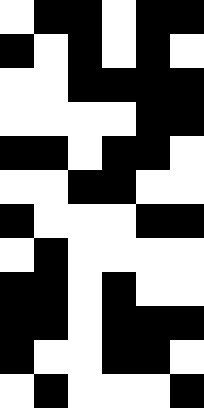[["white", "black", "black", "white", "black", "black"], ["black", "white", "black", "white", "black", "white"], ["white", "white", "black", "black", "black", "black"], ["white", "white", "white", "white", "black", "black"], ["black", "black", "white", "black", "black", "white"], ["white", "white", "black", "black", "white", "white"], ["black", "white", "white", "white", "black", "black"], ["white", "black", "white", "white", "white", "white"], ["black", "black", "white", "black", "white", "white"], ["black", "black", "white", "black", "black", "black"], ["black", "white", "white", "black", "black", "white"], ["white", "black", "white", "white", "white", "black"]]